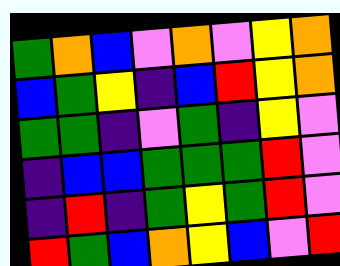[["green", "orange", "blue", "violet", "orange", "violet", "yellow", "orange"], ["blue", "green", "yellow", "indigo", "blue", "red", "yellow", "orange"], ["green", "green", "indigo", "violet", "green", "indigo", "yellow", "violet"], ["indigo", "blue", "blue", "green", "green", "green", "red", "violet"], ["indigo", "red", "indigo", "green", "yellow", "green", "red", "violet"], ["red", "green", "blue", "orange", "yellow", "blue", "violet", "red"]]